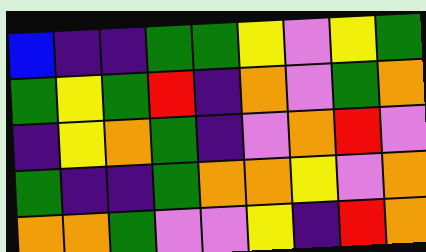[["blue", "indigo", "indigo", "green", "green", "yellow", "violet", "yellow", "green"], ["green", "yellow", "green", "red", "indigo", "orange", "violet", "green", "orange"], ["indigo", "yellow", "orange", "green", "indigo", "violet", "orange", "red", "violet"], ["green", "indigo", "indigo", "green", "orange", "orange", "yellow", "violet", "orange"], ["orange", "orange", "green", "violet", "violet", "yellow", "indigo", "red", "orange"]]